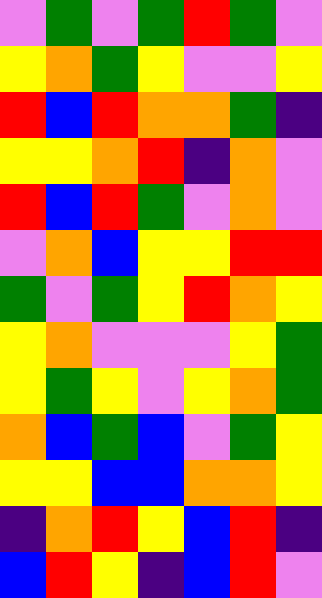[["violet", "green", "violet", "green", "red", "green", "violet"], ["yellow", "orange", "green", "yellow", "violet", "violet", "yellow"], ["red", "blue", "red", "orange", "orange", "green", "indigo"], ["yellow", "yellow", "orange", "red", "indigo", "orange", "violet"], ["red", "blue", "red", "green", "violet", "orange", "violet"], ["violet", "orange", "blue", "yellow", "yellow", "red", "red"], ["green", "violet", "green", "yellow", "red", "orange", "yellow"], ["yellow", "orange", "violet", "violet", "violet", "yellow", "green"], ["yellow", "green", "yellow", "violet", "yellow", "orange", "green"], ["orange", "blue", "green", "blue", "violet", "green", "yellow"], ["yellow", "yellow", "blue", "blue", "orange", "orange", "yellow"], ["indigo", "orange", "red", "yellow", "blue", "red", "indigo"], ["blue", "red", "yellow", "indigo", "blue", "red", "violet"]]